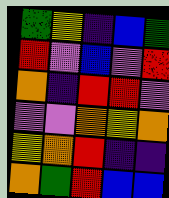[["green", "yellow", "indigo", "blue", "green"], ["red", "violet", "blue", "violet", "red"], ["orange", "indigo", "red", "red", "violet"], ["violet", "violet", "orange", "yellow", "orange"], ["yellow", "orange", "red", "indigo", "indigo"], ["orange", "green", "red", "blue", "blue"]]